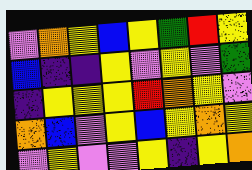[["violet", "orange", "yellow", "blue", "yellow", "green", "red", "yellow"], ["blue", "indigo", "indigo", "yellow", "violet", "yellow", "violet", "green"], ["indigo", "yellow", "yellow", "yellow", "red", "orange", "yellow", "violet"], ["orange", "blue", "violet", "yellow", "blue", "yellow", "orange", "yellow"], ["violet", "yellow", "violet", "violet", "yellow", "indigo", "yellow", "orange"]]